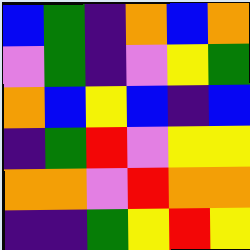[["blue", "green", "indigo", "orange", "blue", "orange"], ["violet", "green", "indigo", "violet", "yellow", "green"], ["orange", "blue", "yellow", "blue", "indigo", "blue"], ["indigo", "green", "red", "violet", "yellow", "yellow"], ["orange", "orange", "violet", "red", "orange", "orange"], ["indigo", "indigo", "green", "yellow", "red", "yellow"]]